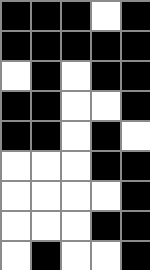[["black", "black", "black", "white", "black"], ["black", "black", "black", "black", "black"], ["white", "black", "white", "black", "black"], ["black", "black", "white", "white", "black"], ["black", "black", "white", "black", "white"], ["white", "white", "white", "black", "black"], ["white", "white", "white", "white", "black"], ["white", "white", "white", "black", "black"], ["white", "black", "white", "white", "black"]]